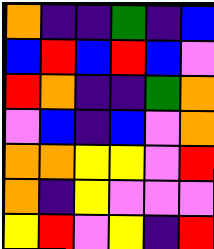[["orange", "indigo", "indigo", "green", "indigo", "blue"], ["blue", "red", "blue", "red", "blue", "violet"], ["red", "orange", "indigo", "indigo", "green", "orange"], ["violet", "blue", "indigo", "blue", "violet", "orange"], ["orange", "orange", "yellow", "yellow", "violet", "red"], ["orange", "indigo", "yellow", "violet", "violet", "violet"], ["yellow", "red", "violet", "yellow", "indigo", "red"]]